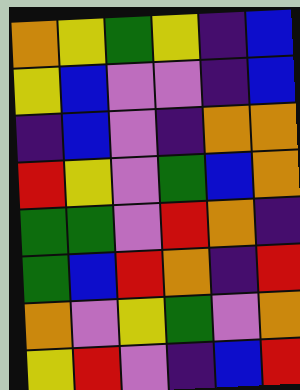[["orange", "yellow", "green", "yellow", "indigo", "blue"], ["yellow", "blue", "violet", "violet", "indigo", "blue"], ["indigo", "blue", "violet", "indigo", "orange", "orange"], ["red", "yellow", "violet", "green", "blue", "orange"], ["green", "green", "violet", "red", "orange", "indigo"], ["green", "blue", "red", "orange", "indigo", "red"], ["orange", "violet", "yellow", "green", "violet", "orange"], ["yellow", "red", "violet", "indigo", "blue", "red"]]